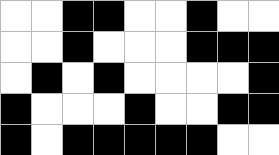[["white", "white", "black", "black", "white", "white", "black", "white", "white"], ["white", "white", "black", "white", "white", "white", "black", "black", "black"], ["white", "black", "white", "black", "white", "white", "white", "white", "black"], ["black", "white", "white", "white", "black", "white", "white", "black", "black"], ["black", "white", "black", "black", "black", "black", "black", "white", "white"]]